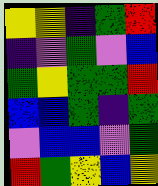[["yellow", "yellow", "indigo", "green", "red"], ["indigo", "violet", "green", "violet", "blue"], ["green", "yellow", "green", "green", "red"], ["blue", "blue", "green", "indigo", "green"], ["violet", "blue", "blue", "violet", "green"], ["red", "green", "yellow", "blue", "yellow"]]